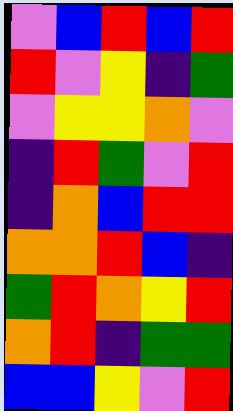[["violet", "blue", "red", "blue", "red"], ["red", "violet", "yellow", "indigo", "green"], ["violet", "yellow", "yellow", "orange", "violet"], ["indigo", "red", "green", "violet", "red"], ["indigo", "orange", "blue", "red", "red"], ["orange", "orange", "red", "blue", "indigo"], ["green", "red", "orange", "yellow", "red"], ["orange", "red", "indigo", "green", "green"], ["blue", "blue", "yellow", "violet", "red"]]